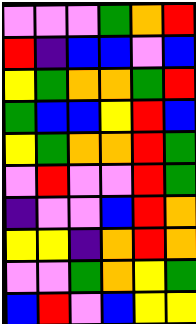[["violet", "violet", "violet", "green", "orange", "red"], ["red", "indigo", "blue", "blue", "violet", "blue"], ["yellow", "green", "orange", "orange", "green", "red"], ["green", "blue", "blue", "yellow", "red", "blue"], ["yellow", "green", "orange", "orange", "red", "green"], ["violet", "red", "violet", "violet", "red", "green"], ["indigo", "violet", "violet", "blue", "red", "orange"], ["yellow", "yellow", "indigo", "orange", "red", "orange"], ["violet", "violet", "green", "orange", "yellow", "green"], ["blue", "red", "violet", "blue", "yellow", "yellow"]]